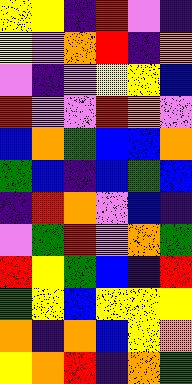[["yellow", "yellow", "indigo", "red", "violet", "indigo"], ["yellow", "violet", "orange", "red", "indigo", "orange"], ["violet", "indigo", "violet", "yellow", "yellow", "blue"], ["red", "violet", "violet", "red", "orange", "violet"], ["blue", "orange", "green", "blue", "blue", "orange"], ["green", "blue", "indigo", "blue", "green", "blue"], ["indigo", "red", "orange", "violet", "blue", "indigo"], ["violet", "green", "red", "violet", "orange", "green"], ["red", "yellow", "green", "blue", "indigo", "red"], ["green", "yellow", "blue", "yellow", "yellow", "yellow"], ["orange", "indigo", "orange", "blue", "yellow", "orange"], ["yellow", "orange", "red", "indigo", "orange", "green"]]